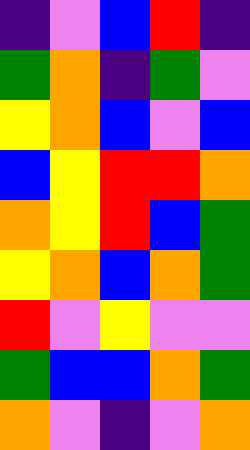[["indigo", "violet", "blue", "red", "indigo"], ["green", "orange", "indigo", "green", "violet"], ["yellow", "orange", "blue", "violet", "blue"], ["blue", "yellow", "red", "red", "orange"], ["orange", "yellow", "red", "blue", "green"], ["yellow", "orange", "blue", "orange", "green"], ["red", "violet", "yellow", "violet", "violet"], ["green", "blue", "blue", "orange", "green"], ["orange", "violet", "indigo", "violet", "orange"]]